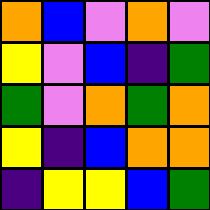[["orange", "blue", "violet", "orange", "violet"], ["yellow", "violet", "blue", "indigo", "green"], ["green", "violet", "orange", "green", "orange"], ["yellow", "indigo", "blue", "orange", "orange"], ["indigo", "yellow", "yellow", "blue", "green"]]